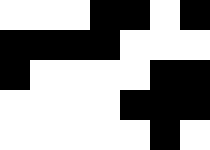[["white", "white", "white", "black", "black", "white", "black"], ["black", "black", "black", "black", "white", "white", "white"], ["black", "white", "white", "white", "white", "black", "black"], ["white", "white", "white", "white", "black", "black", "black"], ["white", "white", "white", "white", "white", "black", "white"]]